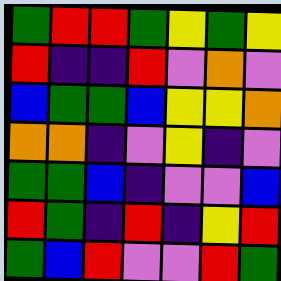[["green", "red", "red", "green", "yellow", "green", "yellow"], ["red", "indigo", "indigo", "red", "violet", "orange", "violet"], ["blue", "green", "green", "blue", "yellow", "yellow", "orange"], ["orange", "orange", "indigo", "violet", "yellow", "indigo", "violet"], ["green", "green", "blue", "indigo", "violet", "violet", "blue"], ["red", "green", "indigo", "red", "indigo", "yellow", "red"], ["green", "blue", "red", "violet", "violet", "red", "green"]]